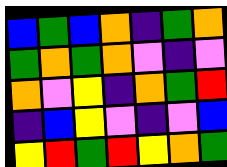[["blue", "green", "blue", "orange", "indigo", "green", "orange"], ["green", "orange", "green", "orange", "violet", "indigo", "violet"], ["orange", "violet", "yellow", "indigo", "orange", "green", "red"], ["indigo", "blue", "yellow", "violet", "indigo", "violet", "blue"], ["yellow", "red", "green", "red", "yellow", "orange", "green"]]